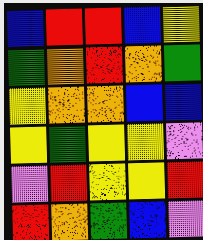[["blue", "red", "red", "blue", "yellow"], ["green", "orange", "red", "orange", "green"], ["yellow", "orange", "orange", "blue", "blue"], ["yellow", "green", "yellow", "yellow", "violet"], ["violet", "red", "yellow", "yellow", "red"], ["red", "orange", "green", "blue", "violet"]]